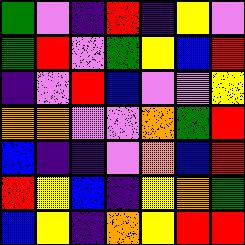[["green", "violet", "indigo", "red", "indigo", "yellow", "violet"], ["green", "red", "violet", "green", "yellow", "blue", "red"], ["indigo", "violet", "red", "blue", "violet", "violet", "yellow"], ["orange", "orange", "violet", "violet", "orange", "green", "red"], ["blue", "indigo", "indigo", "violet", "orange", "blue", "red"], ["red", "yellow", "blue", "indigo", "yellow", "orange", "green"], ["blue", "yellow", "indigo", "orange", "yellow", "red", "red"]]